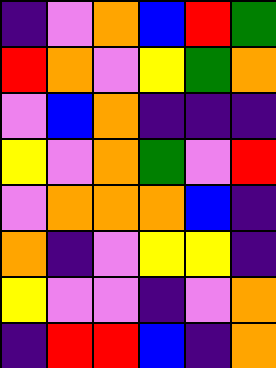[["indigo", "violet", "orange", "blue", "red", "green"], ["red", "orange", "violet", "yellow", "green", "orange"], ["violet", "blue", "orange", "indigo", "indigo", "indigo"], ["yellow", "violet", "orange", "green", "violet", "red"], ["violet", "orange", "orange", "orange", "blue", "indigo"], ["orange", "indigo", "violet", "yellow", "yellow", "indigo"], ["yellow", "violet", "violet", "indigo", "violet", "orange"], ["indigo", "red", "red", "blue", "indigo", "orange"]]